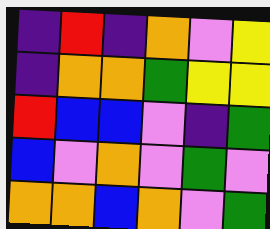[["indigo", "red", "indigo", "orange", "violet", "yellow"], ["indigo", "orange", "orange", "green", "yellow", "yellow"], ["red", "blue", "blue", "violet", "indigo", "green"], ["blue", "violet", "orange", "violet", "green", "violet"], ["orange", "orange", "blue", "orange", "violet", "green"]]